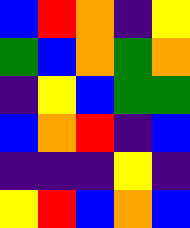[["blue", "red", "orange", "indigo", "yellow"], ["green", "blue", "orange", "green", "orange"], ["indigo", "yellow", "blue", "green", "green"], ["blue", "orange", "red", "indigo", "blue"], ["indigo", "indigo", "indigo", "yellow", "indigo"], ["yellow", "red", "blue", "orange", "blue"]]